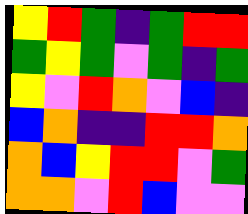[["yellow", "red", "green", "indigo", "green", "red", "red"], ["green", "yellow", "green", "violet", "green", "indigo", "green"], ["yellow", "violet", "red", "orange", "violet", "blue", "indigo"], ["blue", "orange", "indigo", "indigo", "red", "red", "orange"], ["orange", "blue", "yellow", "red", "red", "violet", "green"], ["orange", "orange", "violet", "red", "blue", "violet", "violet"]]